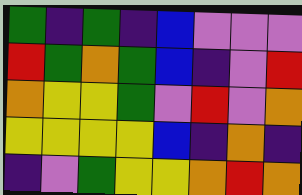[["green", "indigo", "green", "indigo", "blue", "violet", "violet", "violet"], ["red", "green", "orange", "green", "blue", "indigo", "violet", "red"], ["orange", "yellow", "yellow", "green", "violet", "red", "violet", "orange"], ["yellow", "yellow", "yellow", "yellow", "blue", "indigo", "orange", "indigo"], ["indigo", "violet", "green", "yellow", "yellow", "orange", "red", "orange"]]